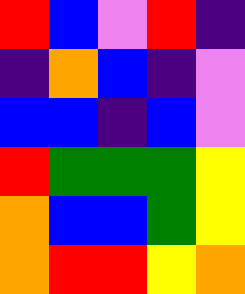[["red", "blue", "violet", "red", "indigo"], ["indigo", "orange", "blue", "indigo", "violet"], ["blue", "blue", "indigo", "blue", "violet"], ["red", "green", "green", "green", "yellow"], ["orange", "blue", "blue", "green", "yellow"], ["orange", "red", "red", "yellow", "orange"]]